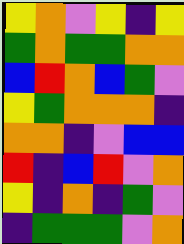[["yellow", "orange", "violet", "yellow", "indigo", "yellow"], ["green", "orange", "green", "green", "orange", "orange"], ["blue", "red", "orange", "blue", "green", "violet"], ["yellow", "green", "orange", "orange", "orange", "indigo"], ["orange", "orange", "indigo", "violet", "blue", "blue"], ["red", "indigo", "blue", "red", "violet", "orange"], ["yellow", "indigo", "orange", "indigo", "green", "violet"], ["indigo", "green", "green", "green", "violet", "orange"]]